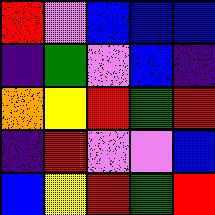[["red", "violet", "blue", "blue", "blue"], ["indigo", "green", "violet", "blue", "indigo"], ["orange", "yellow", "red", "green", "red"], ["indigo", "red", "violet", "violet", "blue"], ["blue", "yellow", "red", "green", "red"]]